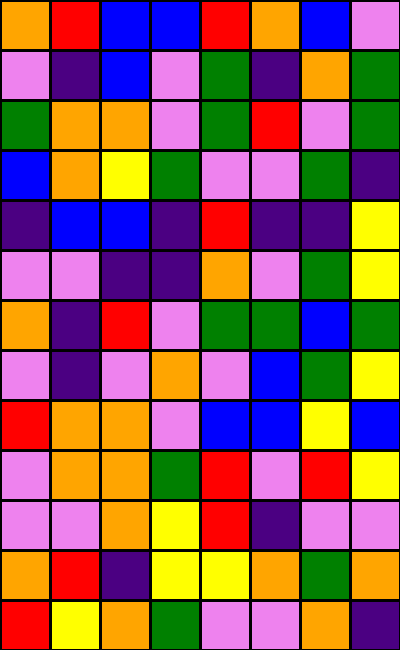[["orange", "red", "blue", "blue", "red", "orange", "blue", "violet"], ["violet", "indigo", "blue", "violet", "green", "indigo", "orange", "green"], ["green", "orange", "orange", "violet", "green", "red", "violet", "green"], ["blue", "orange", "yellow", "green", "violet", "violet", "green", "indigo"], ["indigo", "blue", "blue", "indigo", "red", "indigo", "indigo", "yellow"], ["violet", "violet", "indigo", "indigo", "orange", "violet", "green", "yellow"], ["orange", "indigo", "red", "violet", "green", "green", "blue", "green"], ["violet", "indigo", "violet", "orange", "violet", "blue", "green", "yellow"], ["red", "orange", "orange", "violet", "blue", "blue", "yellow", "blue"], ["violet", "orange", "orange", "green", "red", "violet", "red", "yellow"], ["violet", "violet", "orange", "yellow", "red", "indigo", "violet", "violet"], ["orange", "red", "indigo", "yellow", "yellow", "orange", "green", "orange"], ["red", "yellow", "orange", "green", "violet", "violet", "orange", "indigo"]]